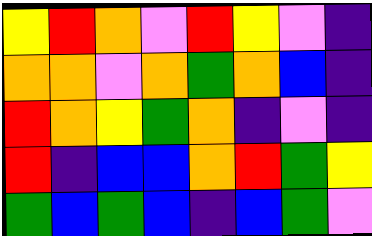[["yellow", "red", "orange", "violet", "red", "yellow", "violet", "indigo"], ["orange", "orange", "violet", "orange", "green", "orange", "blue", "indigo"], ["red", "orange", "yellow", "green", "orange", "indigo", "violet", "indigo"], ["red", "indigo", "blue", "blue", "orange", "red", "green", "yellow"], ["green", "blue", "green", "blue", "indigo", "blue", "green", "violet"]]